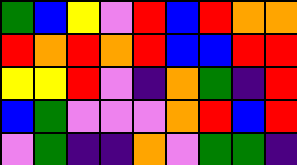[["green", "blue", "yellow", "violet", "red", "blue", "red", "orange", "orange"], ["red", "orange", "red", "orange", "red", "blue", "blue", "red", "red"], ["yellow", "yellow", "red", "violet", "indigo", "orange", "green", "indigo", "red"], ["blue", "green", "violet", "violet", "violet", "orange", "red", "blue", "red"], ["violet", "green", "indigo", "indigo", "orange", "violet", "green", "green", "indigo"]]